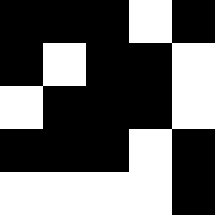[["black", "black", "black", "white", "black"], ["black", "white", "black", "black", "white"], ["white", "black", "black", "black", "white"], ["black", "black", "black", "white", "black"], ["white", "white", "white", "white", "black"]]